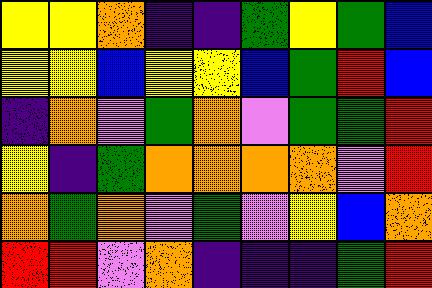[["yellow", "yellow", "orange", "indigo", "indigo", "green", "yellow", "green", "blue"], ["yellow", "yellow", "blue", "yellow", "yellow", "blue", "green", "red", "blue"], ["indigo", "orange", "violet", "green", "orange", "violet", "green", "green", "red"], ["yellow", "indigo", "green", "orange", "orange", "orange", "orange", "violet", "red"], ["orange", "green", "orange", "violet", "green", "violet", "yellow", "blue", "orange"], ["red", "red", "violet", "orange", "indigo", "indigo", "indigo", "green", "red"]]